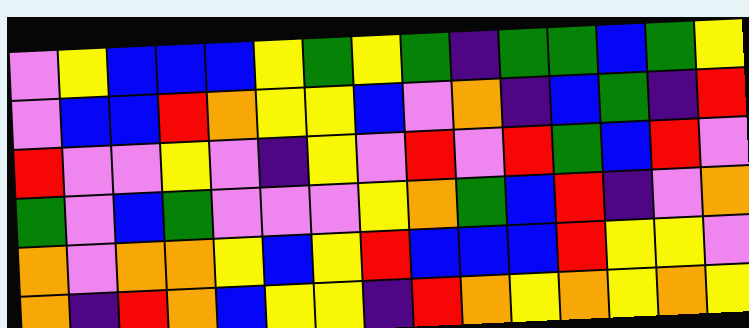[["violet", "yellow", "blue", "blue", "blue", "yellow", "green", "yellow", "green", "indigo", "green", "green", "blue", "green", "yellow"], ["violet", "blue", "blue", "red", "orange", "yellow", "yellow", "blue", "violet", "orange", "indigo", "blue", "green", "indigo", "red"], ["red", "violet", "violet", "yellow", "violet", "indigo", "yellow", "violet", "red", "violet", "red", "green", "blue", "red", "violet"], ["green", "violet", "blue", "green", "violet", "violet", "violet", "yellow", "orange", "green", "blue", "red", "indigo", "violet", "orange"], ["orange", "violet", "orange", "orange", "yellow", "blue", "yellow", "red", "blue", "blue", "blue", "red", "yellow", "yellow", "violet"], ["orange", "indigo", "red", "orange", "blue", "yellow", "yellow", "indigo", "red", "orange", "yellow", "orange", "yellow", "orange", "yellow"]]